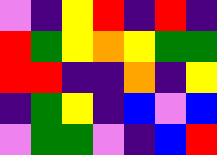[["violet", "indigo", "yellow", "red", "indigo", "red", "indigo"], ["red", "green", "yellow", "orange", "yellow", "green", "green"], ["red", "red", "indigo", "indigo", "orange", "indigo", "yellow"], ["indigo", "green", "yellow", "indigo", "blue", "violet", "blue"], ["violet", "green", "green", "violet", "indigo", "blue", "red"]]